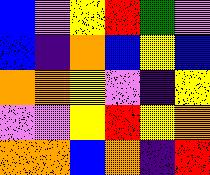[["blue", "violet", "yellow", "red", "green", "violet"], ["blue", "indigo", "orange", "blue", "yellow", "blue"], ["orange", "orange", "yellow", "violet", "indigo", "yellow"], ["violet", "violet", "yellow", "red", "yellow", "orange"], ["orange", "orange", "blue", "orange", "indigo", "red"]]